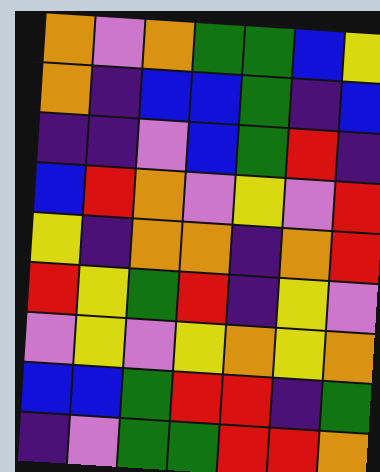[["orange", "violet", "orange", "green", "green", "blue", "yellow"], ["orange", "indigo", "blue", "blue", "green", "indigo", "blue"], ["indigo", "indigo", "violet", "blue", "green", "red", "indigo"], ["blue", "red", "orange", "violet", "yellow", "violet", "red"], ["yellow", "indigo", "orange", "orange", "indigo", "orange", "red"], ["red", "yellow", "green", "red", "indigo", "yellow", "violet"], ["violet", "yellow", "violet", "yellow", "orange", "yellow", "orange"], ["blue", "blue", "green", "red", "red", "indigo", "green"], ["indigo", "violet", "green", "green", "red", "red", "orange"]]